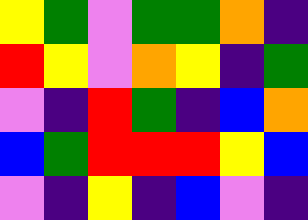[["yellow", "green", "violet", "green", "green", "orange", "indigo"], ["red", "yellow", "violet", "orange", "yellow", "indigo", "green"], ["violet", "indigo", "red", "green", "indigo", "blue", "orange"], ["blue", "green", "red", "red", "red", "yellow", "blue"], ["violet", "indigo", "yellow", "indigo", "blue", "violet", "indigo"]]